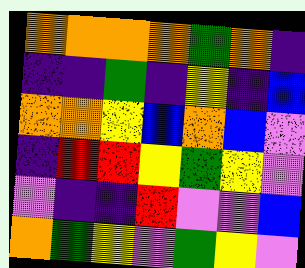[["orange", "orange", "orange", "orange", "green", "orange", "indigo"], ["indigo", "indigo", "green", "indigo", "yellow", "indigo", "blue"], ["orange", "orange", "yellow", "blue", "orange", "blue", "violet"], ["indigo", "red", "red", "yellow", "green", "yellow", "violet"], ["violet", "indigo", "indigo", "red", "violet", "violet", "blue"], ["orange", "green", "yellow", "violet", "green", "yellow", "violet"]]